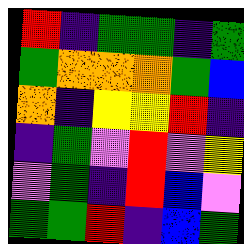[["red", "indigo", "green", "green", "indigo", "green"], ["green", "orange", "orange", "orange", "green", "blue"], ["orange", "indigo", "yellow", "yellow", "red", "indigo"], ["indigo", "green", "violet", "red", "violet", "yellow"], ["violet", "green", "indigo", "red", "blue", "violet"], ["green", "green", "red", "indigo", "blue", "green"]]